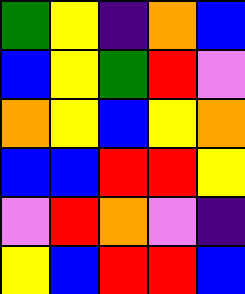[["green", "yellow", "indigo", "orange", "blue"], ["blue", "yellow", "green", "red", "violet"], ["orange", "yellow", "blue", "yellow", "orange"], ["blue", "blue", "red", "red", "yellow"], ["violet", "red", "orange", "violet", "indigo"], ["yellow", "blue", "red", "red", "blue"]]